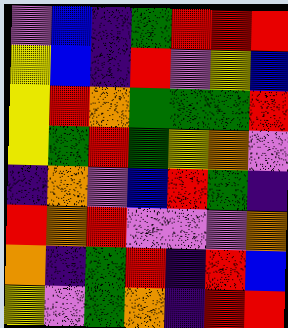[["violet", "blue", "indigo", "green", "red", "red", "red"], ["yellow", "blue", "indigo", "red", "violet", "yellow", "blue"], ["yellow", "red", "orange", "green", "green", "green", "red"], ["yellow", "green", "red", "green", "yellow", "orange", "violet"], ["indigo", "orange", "violet", "blue", "red", "green", "indigo"], ["red", "orange", "red", "violet", "violet", "violet", "orange"], ["orange", "indigo", "green", "red", "indigo", "red", "blue"], ["yellow", "violet", "green", "orange", "indigo", "red", "red"]]